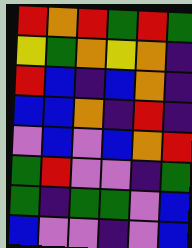[["red", "orange", "red", "green", "red", "green"], ["yellow", "green", "orange", "yellow", "orange", "indigo"], ["red", "blue", "indigo", "blue", "orange", "indigo"], ["blue", "blue", "orange", "indigo", "red", "indigo"], ["violet", "blue", "violet", "blue", "orange", "red"], ["green", "red", "violet", "violet", "indigo", "green"], ["green", "indigo", "green", "green", "violet", "blue"], ["blue", "violet", "violet", "indigo", "violet", "blue"]]